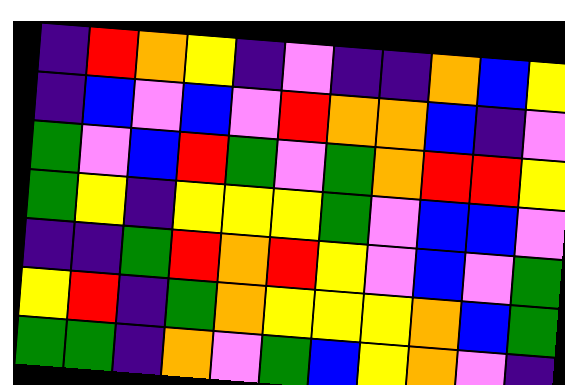[["indigo", "red", "orange", "yellow", "indigo", "violet", "indigo", "indigo", "orange", "blue", "yellow"], ["indigo", "blue", "violet", "blue", "violet", "red", "orange", "orange", "blue", "indigo", "violet"], ["green", "violet", "blue", "red", "green", "violet", "green", "orange", "red", "red", "yellow"], ["green", "yellow", "indigo", "yellow", "yellow", "yellow", "green", "violet", "blue", "blue", "violet"], ["indigo", "indigo", "green", "red", "orange", "red", "yellow", "violet", "blue", "violet", "green"], ["yellow", "red", "indigo", "green", "orange", "yellow", "yellow", "yellow", "orange", "blue", "green"], ["green", "green", "indigo", "orange", "violet", "green", "blue", "yellow", "orange", "violet", "indigo"]]